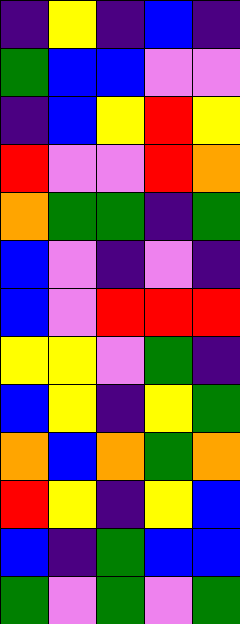[["indigo", "yellow", "indigo", "blue", "indigo"], ["green", "blue", "blue", "violet", "violet"], ["indigo", "blue", "yellow", "red", "yellow"], ["red", "violet", "violet", "red", "orange"], ["orange", "green", "green", "indigo", "green"], ["blue", "violet", "indigo", "violet", "indigo"], ["blue", "violet", "red", "red", "red"], ["yellow", "yellow", "violet", "green", "indigo"], ["blue", "yellow", "indigo", "yellow", "green"], ["orange", "blue", "orange", "green", "orange"], ["red", "yellow", "indigo", "yellow", "blue"], ["blue", "indigo", "green", "blue", "blue"], ["green", "violet", "green", "violet", "green"]]